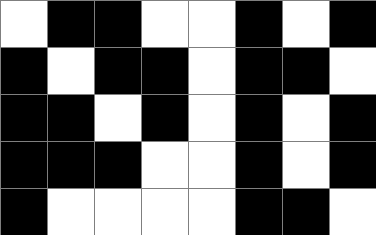[["white", "black", "black", "white", "white", "black", "white", "black"], ["black", "white", "black", "black", "white", "black", "black", "white"], ["black", "black", "white", "black", "white", "black", "white", "black"], ["black", "black", "black", "white", "white", "black", "white", "black"], ["black", "white", "white", "white", "white", "black", "black", "white"]]